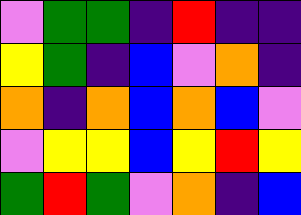[["violet", "green", "green", "indigo", "red", "indigo", "indigo"], ["yellow", "green", "indigo", "blue", "violet", "orange", "indigo"], ["orange", "indigo", "orange", "blue", "orange", "blue", "violet"], ["violet", "yellow", "yellow", "blue", "yellow", "red", "yellow"], ["green", "red", "green", "violet", "orange", "indigo", "blue"]]